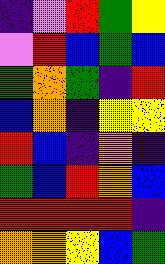[["indigo", "violet", "red", "green", "yellow"], ["violet", "red", "blue", "green", "blue"], ["green", "orange", "green", "indigo", "red"], ["blue", "orange", "indigo", "yellow", "yellow"], ["red", "blue", "indigo", "orange", "indigo"], ["green", "blue", "red", "orange", "blue"], ["red", "red", "red", "red", "indigo"], ["orange", "orange", "yellow", "blue", "green"]]